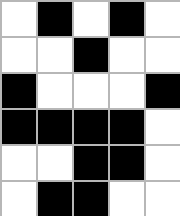[["white", "black", "white", "black", "white"], ["white", "white", "black", "white", "white"], ["black", "white", "white", "white", "black"], ["black", "black", "black", "black", "white"], ["white", "white", "black", "black", "white"], ["white", "black", "black", "white", "white"]]